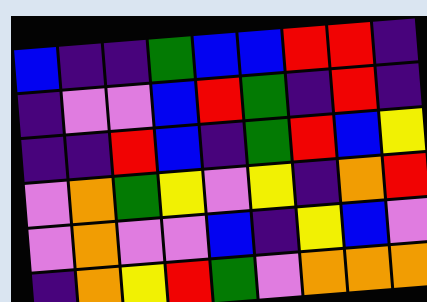[["blue", "indigo", "indigo", "green", "blue", "blue", "red", "red", "indigo"], ["indigo", "violet", "violet", "blue", "red", "green", "indigo", "red", "indigo"], ["indigo", "indigo", "red", "blue", "indigo", "green", "red", "blue", "yellow"], ["violet", "orange", "green", "yellow", "violet", "yellow", "indigo", "orange", "red"], ["violet", "orange", "violet", "violet", "blue", "indigo", "yellow", "blue", "violet"], ["indigo", "orange", "yellow", "red", "green", "violet", "orange", "orange", "orange"]]